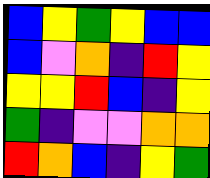[["blue", "yellow", "green", "yellow", "blue", "blue"], ["blue", "violet", "orange", "indigo", "red", "yellow"], ["yellow", "yellow", "red", "blue", "indigo", "yellow"], ["green", "indigo", "violet", "violet", "orange", "orange"], ["red", "orange", "blue", "indigo", "yellow", "green"]]